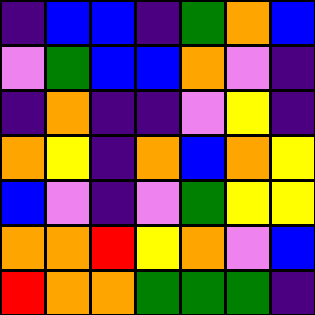[["indigo", "blue", "blue", "indigo", "green", "orange", "blue"], ["violet", "green", "blue", "blue", "orange", "violet", "indigo"], ["indigo", "orange", "indigo", "indigo", "violet", "yellow", "indigo"], ["orange", "yellow", "indigo", "orange", "blue", "orange", "yellow"], ["blue", "violet", "indigo", "violet", "green", "yellow", "yellow"], ["orange", "orange", "red", "yellow", "orange", "violet", "blue"], ["red", "orange", "orange", "green", "green", "green", "indigo"]]